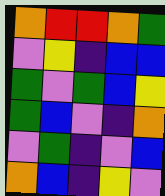[["orange", "red", "red", "orange", "green"], ["violet", "yellow", "indigo", "blue", "blue"], ["green", "violet", "green", "blue", "yellow"], ["green", "blue", "violet", "indigo", "orange"], ["violet", "green", "indigo", "violet", "blue"], ["orange", "blue", "indigo", "yellow", "violet"]]